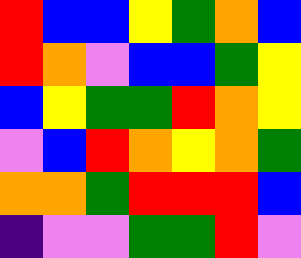[["red", "blue", "blue", "yellow", "green", "orange", "blue"], ["red", "orange", "violet", "blue", "blue", "green", "yellow"], ["blue", "yellow", "green", "green", "red", "orange", "yellow"], ["violet", "blue", "red", "orange", "yellow", "orange", "green"], ["orange", "orange", "green", "red", "red", "red", "blue"], ["indigo", "violet", "violet", "green", "green", "red", "violet"]]